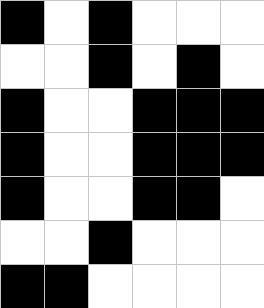[["black", "white", "black", "white", "white", "white"], ["white", "white", "black", "white", "black", "white"], ["black", "white", "white", "black", "black", "black"], ["black", "white", "white", "black", "black", "black"], ["black", "white", "white", "black", "black", "white"], ["white", "white", "black", "white", "white", "white"], ["black", "black", "white", "white", "white", "white"]]